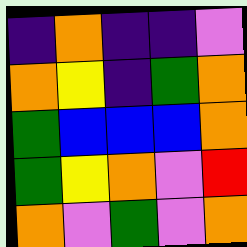[["indigo", "orange", "indigo", "indigo", "violet"], ["orange", "yellow", "indigo", "green", "orange"], ["green", "blue", "blue", "blue", "orange"], ["green", "yellow", "orange", "violet", "red"], ["orange", "violet", "green", "violet", "orange"]]